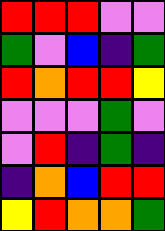[["red", "red", "red", "violet", "violet"], ["green", "violet", "blue", "indigo", "green"], ["red", "orange", "red", "red", "yellow"], ["violet", "violet", "violet", "green", "violet"], ["violet", "red", "indigo", "green", "indigo"], ["indigo", "orange", "blue", "red", "red"], ["yellow", "red", "orange", "orange", "green"]]